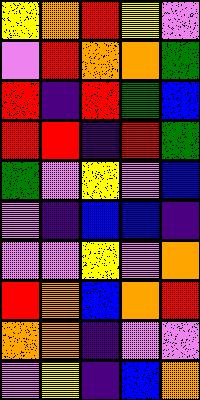[["yellow", "orange", "red", "yellow", "violet"], ["violet", "red", "orange", "orange", "green"], ["red", "indigo", "red", "green", "blue"], ["red", "red", "indigo", "red", "green"], ["green", "violet", "yellow", "violet", "blue"], ["violet", "indigo", "blue", "blue", "indigo"], ["violet", "violet", "yellow", "violet", "orange"], ["red", "orange", "blue", "orange", "red"], ["orange", "orange", "indigo", "violet", "violet"], ["violet", "yellow", "indigo", "blue", "orange"]]